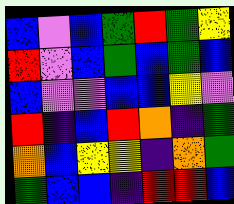[["blue", "violet", "blue", "green", "red", "green", "yellow"], ["red", "violet", "blue", "green", "blue", "green", "blue"], ["blue", "violet", "violet", "blue", "blue", "yellow", "violet"], ["red", "indigo", "blue", "red", "orange", "indigo", "green"], ["orange", "blue", "yellow", "yellow", "indigo", "orange", "green"], ["green", "blue", "blue", "indigo", "red", "red", "blue"]]